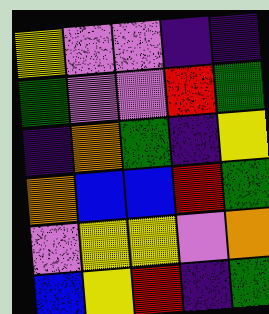[["yellow", "violet", "violet", "indigo", "indigo"], ["green", "violet", "violet", "red", "green"], ["indigo", "orange", "green", "indigo", "yellow"], ["orange", "blue", "blue", "red", "green"], ["violet", "yellow", "yellow", "violet", "orange"], ["blue", "yellow", "red", "indigo", "green"]]